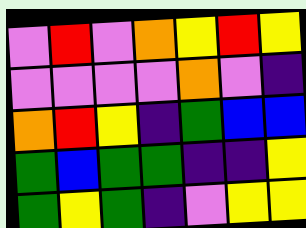[["violet", "red", "violet", "orange", "yellow", "red", "yellow"], ["violet", "violet", "violet", "violet", "orange", "violet", "indigo"], ["orange", "red", "yellow", "indigo", "green", "blue", "blue"], ["green", "blue", "green", "green", "indigo", "indigo", "yellow"], ["green", "yellow", "green", "indigo", "violet", "yellow", "yellow"]]